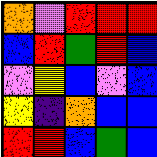[["orange", "violet", "red", "red", "red"], ["blue", "red", "green", "red", "blue"], ["violet", "yellow", "blue", "violet", "blue"], ["yellow", "indigo", "orange", "blue", "blue"], ["red", "red", "blue", "green", "blue"]]